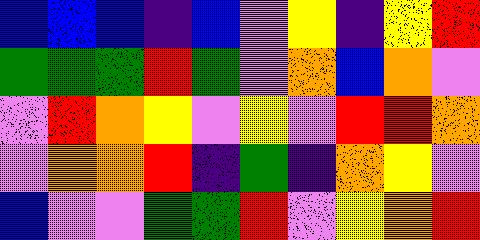[["blue", "blue", "blue", "indigo", "blue", "violet", "yellow", "indigo", "yellow", "red"], ["green", "green", "green", "red", "green", "violet", "orange", "blue", "orange", "violet"], ["violet", "red", "orange", "yellow", "violet", "yellow", "violet", "red", "red", "orange"], ["violet", "orange", "orange", "red", "indigo", "green", "indigo", "orange", "yellow", "violet"], ["blue", "violet", "violet", "green", "green", "red", "violet", "yellow", "orange", "red"]]